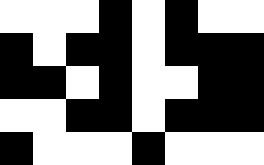[["white", "white", "white", "black", "white", "black", "white", "white"], ["black", "white", "black", "black", "white", "black", "black", "black"], ["black", "black", "white", "black", "white", "white", "black", "black"], ["white", "white", "black", "black", "white", "black", "black", "black"], ["black", "white", "white", "white", "black", "white", "white", "white"]]